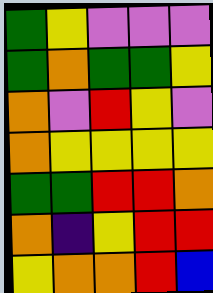[["green", "yellow", "violet", "violet", "violet"], ["green", "orange", "green", "green", "yellow"], ["orange", "violet", "red", "yellow", "violet"], ["orange", "yellow", "yellow", "yellow", "yellow"], ["green", "green", "red", "red", "orange"], ["orange", "indigo", "yellow", "red", "red"], ["yellow", "orange", "orange", "red", "blue"]]